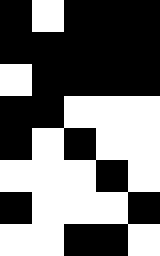[["black", "white", "black", "black", "black"], ["black", "black", "black", "black", "black"], ["white", "black", "black", "black", "black"], ["black", "black", "white", "white", "white"], ["black", "white", "black", "white", "white"], ["white", "white", "white", "black", "white"], ["black", "white", "white", "white", "black"], ["white", "white", "black", "black", "white"]]